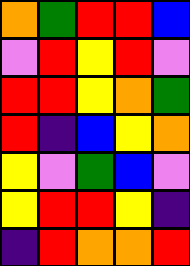[["orange", "green", "red", "red", "blue"], ["violet", "red", "yellow", "red", "violet"], ["red", "red", "yellow", "orange", "green"], ["red", "indigo", "blue", "yellow", "orange"], ["yellow", "violet", "green", "blue", "violet"], ["yellow", "red", "red", "yellow", "indigo"], ["indigo", "red", "orange", "orange", "red"]]